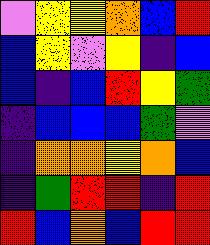[["violet", "yellow", "yellow", "orange", "blue", "red"], ["blue", "yellow", "violet", "yellow", "indigo", "blue"], ["blue", "indigo", "blue", "red", "yellow", "green"], ["indigo", "blue", "blue", "blue", "green", "violet"], ["indigo", "orange", "orange", "yellow", "orange", "blue"], ["indigo", "green", "red", "red", "indigo", "red"], ["red", "blue", "orange", "blue", "red", "red"]]